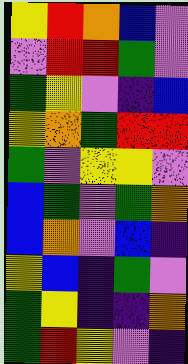[["yellow", "red", "orange", "blue", "violet"], ["violet", "red", "red", "green", "violet"], ["green", "yellow", "violet", "indigo", "blue"], ["yellow", "orange", "green", "red", "red"], ["green", "violet", "yellow", "yellow", "violet"], ["blue", "green", "violet", "green", "orange"], ["blue", "orange", "violet", "blue", "indigo"], ["yellow", "blue", "indigo", "green", "violet"], ["green", "yellow", "indigo", "indigo", "orange"], ["green", "red", "yellow", "violet", "indigo"]]